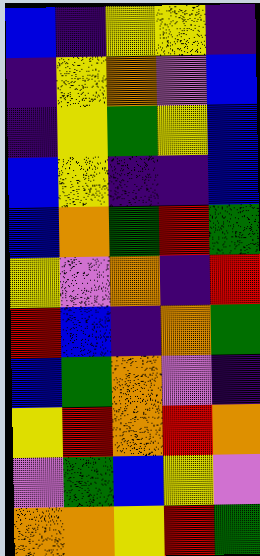[["blue", "indigo", "yellow", "yellow", "indigo"], ["indigo", "yellow", "orange", "violet", "blue"], ["indigo", "yellow", "green", "yellow", "blue"], ["blue", "yellow", "indigo", "indigo", "blue"], ["blue", "orange", "green", "red", "green"], ["yellow", "violet", "orange", "indigo", "red"], ["red", "blue", "indigo", "orange", "green"], ["blue", "green", "orange", "violet", "indigo"], ["yellow", "red", "orange", "red", "orange"], ["violet", "green", "blue", "yellow", "violet"], ["orange", "orange", "yellow", "red", "green"]]